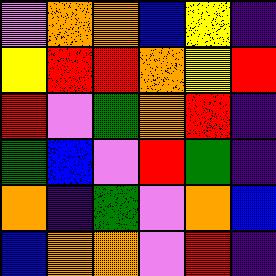[["violet", "orange", "orange", "blue", "yellow", "indigo"], ["yellow", "red", "red", "orange", "yellow", "red"], ["red", "violet", "green", "orange", "red", "indigo"], ["green", "blue", "violet", "red", "green", "indigo"], ["orange", "indigo", "green", "violet", "orange", "blue"], ["blue", "orange", "orange", "violet", "red", "indigo"]]